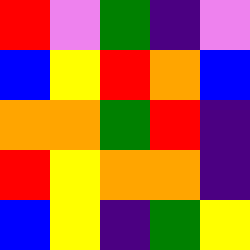[["red", "violet", "green", "indigo", "violet"], ["blue", "yellow", "red", "orange", "blue"], ["orange", "orange", "green", "red", "indigo"], ["red", "yellow", "orange", "orange", "indigo"], ["blue", "yellow", "indigo", "green", "yellow"]]